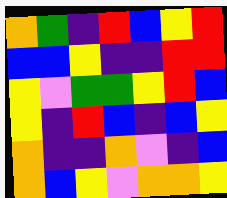[["orange", "green", "indigo", "red", "blue", "yellow", "red"], ["blue", "blue", "yellow", "indigo", "indigo", "red", "red"], ["yellow", "violet", "green", "green", "yellow", "red", "blue"], ["yellow", "indigo", "red", "blue", "indigo", "blue", "yellow"], ["orange", "indigo", "indigo", "orange", "violet", "indigo", "blue"], ["orange", "blue", "yellow", "violet", "orange", "orange", "yellow"]]